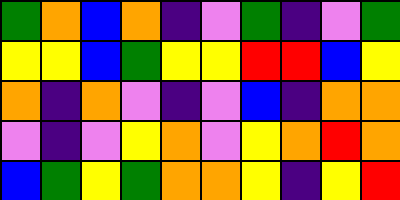[["green", "orange", "blue", "orange", "indigo", "violet", "green", "indigo", "violet", "green"], ["yellow", "yellow", "blue", "green", "yellow", "yellow", "red", "red", "blue", "yellow"], ["orange", "indigo", "orange", "violet", "indigo", "violet", "blue", "indigo", "orange", "orange"], ["violet", "indigo", "violet", "yellow", "orange", "violet", "yellow", "orange", "red", "orange"], ["blue", "green", "yellow", "green", "orange", "orange", "yellow", "indigo", "yellow", "red"]]